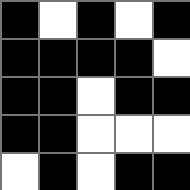[["black", "white", "black", "white", "black"], ["black", "black", "black", "black", "white"], ["black", "black", "white", "black", "black"], ["black", "black", "white", "white", "white"], ["white", "black", "white", "black", "black"]]